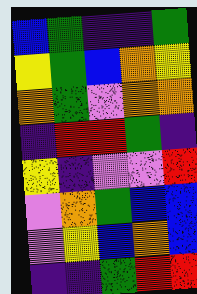[["blue", "green", "indigo", "indigo", "green"], ["yellow", "green", "blue", "orange", "yellow"], ["orange", "green", "violet", "orange", "orange"], ["indigo", "red", "red", "green", "indigo"], ["yellow", "indigo", "violet", "violet", "red"], ["violet", "orange", "green", "blue", "blue"], ["violet", "yellow", "blue", "orange", "blue"], ["indigo", "indigo", "green", "red", "red"]]